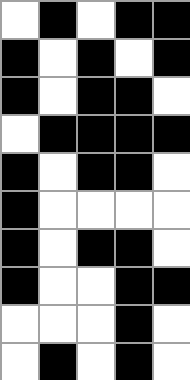[["white", "black", "white", "black", "black"], ["black", "white", "black", "white", "black"], ["black", "white", "black", "black", "white"], ["white", "black", "black", "black", "black"], ["black", "white", "black", "black", "white"], ["black", "white", "white", "white", "white"], ["black", "white", "black", "black", "white"], ["black", "white", "white", "black", "black"], ["white", "white", "white", "black", "white"], ["white", "black", "white", "black", "white"]]